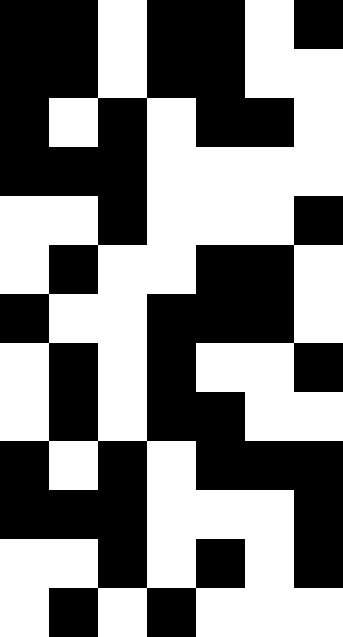[["black", "black", "white", "black", "black", "white", "black"], ["black", "black", "white", "black", "black", "white", "white"], ["black", "white", "black", "white", "black", "black", "white"], ["black", "black", "black", "white", "white", "white", "white"], ["white", "white", "black", "white", "white", "white", "black"], ["white", "black", "white", "white", "black", "black", "white"], ["black", "white", "white", "black", "black", "black", "white"], ["white", "black", "white", "black", "white", "white", "black"], ["white", "black", "white", "black", "black", "white", "white"], ["black", "white", "black", "white", "black", "black", "black"], ["black", "black", "black", "white", "white", "white", "black"], ["white", "white", "black", "white", "black", "white", "black"], ["white", "black", "white", "black", "white", "white", "white"]]